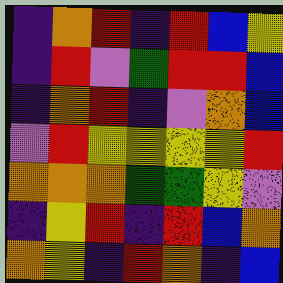[["indigo", "orange", "red", "indigo", "red", "blue", "yellow"], ["indigo", "red", "violet", "green", "red", "red", "blue"], ["indigo", "orange", "red", "indigo", "violet", "orange", "blue"], ["violet", "red", "yellow", "yellow", "yellow", "yellow", "red"], ["orange", "orange", "orange", "green", "green", "yellow", "violet"], ["indigo", "yellow", "red", "indigo", "red", "blue", "orange"], ["orange", "yellow", "indigo", "red", "orange", "indigo", "blue"]]